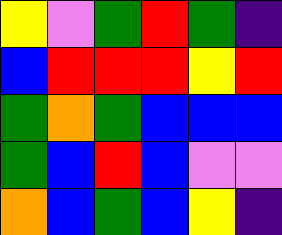[["yellow", "violet", "green", "red", "green", "indigo"], ["blue", "red", "red", "red", "yellow", "red"], ["green", "orange", "green", "blue", "blue", "blue"], ["green", "blue", "red", "blue", "violet", "violet"], ["orange", "blue", "green", "blue", "yellow", "indigo"]]